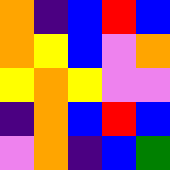[["orange", "indigo", "blue", "red", "blue"], ["orange", "yellow", "blue", "violet", "orange"], ["yellow", "orange", "yellow", "violet", "violet"], ["indigo", "orange", "blue", "red", "blue"], ["violet", "orange", "indigo", "blue", "green"]]